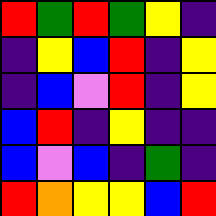[["red", "green", "red", "green", "yellow", "indigo"], ["indigo", "yellow", "blue", "red", "indigo", "yellow"], ["indigo", "blue", "violet", "red", "indigo", "yellow"], ["blue", "red", "indigo", "yellow", "indigo", "indigo"], ["blue", "violet", "blue", "indigo", "green", "indigo"], ["red", "orange", "yellow", "yellow", "blue", "red"]]